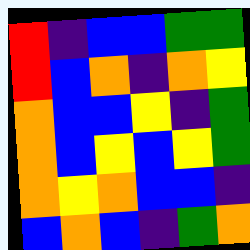[["red", "indigo", "blue", "blue", "green", "green"], ["red", "blue", "orange", "indigo", "orange", "yellow"], ["orange", "blue", "blue", "yellow", "indigo", "green"], ["orange", "blue", "yellow", "blue", "yellow", "green"], ["orange", "yellow", "orange", "blue", "blue", "indigo"], ["blue", "orange", "blue", "indigo", "green", "orange"]]